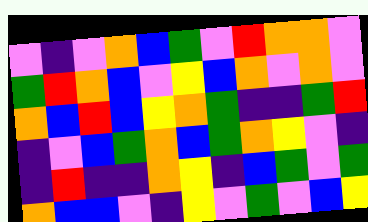[["violet", "indigo", "violet", "orange", "blue", "green", "violet", "red", "orange", "orange", "violet"], ["green", "red", "orange", "blue", "violet", "yellow", "blue", "orange", "violet", "orange", "violet"], ["orange", "blue", "red", "blue", "yellow", "orange", "green", "indigo", "indigo", "green", "red"], ["indigo", "violet", "blue", "green", "orange", "blue", "green", "orange", "yellow", "violet", "indigo"], ["indigo", "red", "indigo", "indigo", "orange", "yellow", "indigo", "blue", "green", "violet", "green"], ["orange", "blue", "blue", "violet", "indigo", "yellow", "violet", "green", "violet", "blue", "yellow"]]